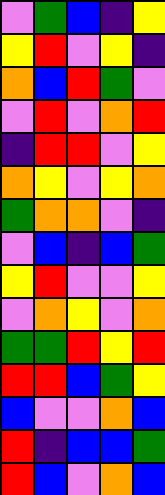[["violet", "green", "blue", "indigo", "yellow"], ["yellow", "red", "violet", "yellow", "indigo"], ["orange", "blue", "red", "green", "violet"], ["violet", "red", "violet", "orange", "red"], ["indigo", "red", "red", "violet", "yellow"], ["orange", "yellow", "violet", "yellow", "orange"], ["green", "orange", "orange", "violet", "indigo"], ["violet", "blue", "indigo", "blue", "green"], ["yellow", "red", "violet", "violet", "yellow"], ["violet", "orange", "yellow", "violet", "orange"], ["green", "green", "red", "yellow", "red"], ["red", "red", "blue", "green", "yellow"], ["blue", "violet", "violet", "orange", "blue"], ["red", "indigo", "blue", "blue", "green"], ["red", "blue", "violet", "orange", "blue"]]